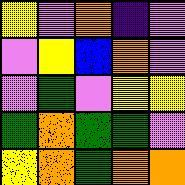[["yellow", "violet", "orange", "indigo", "violet"], ["violet", "yellow", "blue", "orange", "violet"], ["violet", "green", "violet", "yellow", "yellow"], ["green", "orange", "green", "green", "violet"], ["yellow", "orange", "green", "orange", "orange"]]